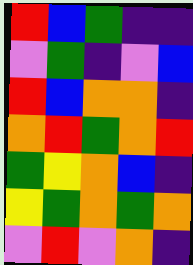[["red", "blue", "green", "indigo", "indigo"], ["violet", "green", "indigo", "violet", "blue"], ["red", "blue", "orange", "orange", "indigo"], ["orange", "red", "green", "orange", "red"], ["green", "yellow", "orange", "blue", "indigo"], ["yellow", "green", "orange", "green", "orange"], ["violet", "red", "violet", "orange", "indigo"]]